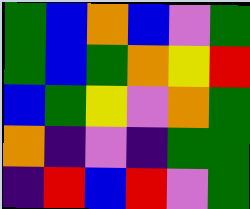[["green", "blue", "orange", "blue", "violet", "green"], ["green", "blue", "green", "orange", "yellow", "red"], ["blue", "green", "yellow", "violet", "orange", "green"], ["orange", "indigo", "violet", "indigo", "green", "green"], ["indigo", "red", "blue", "red", "violet", "green"]]